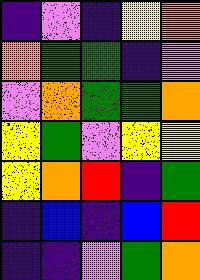[["indigo", "violet", "indigo", "yellow", "orange"], ["orange", "green", "green", "indigo", "violet"], ["violet", "orange", "green", "green", "orange"], ["yellow", "green", "violet", "yellow", "yellow"], ["yellow", "orange", "red", "indigo", "green"], ["indigo", "blue", "indigo", "blue", "red"], ["indigo", "indigo", "violet", "green", "orange"]]